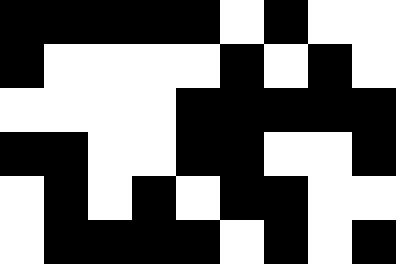[["black", "black", "black", "black", "black", "white", "black", "white", "white"], ["black", "white", "white", "white", "white", "black", "white", "black", "white"], ["white", "white", "white", "white", "black", "black", "black", "black", "black"], ["black", "black", "white", "white", "black", "black", "white", "white", "black"], ["white", "black", "white", "black", "white", "black", "black", "white", "white"], ["white", "black", "black", "black", "black", "white", "black", "white", "black"]]